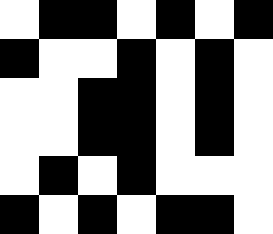[["white", "black", "black", "white", "black", "white", "black"], ["black", "white", "white", "black", "white", "black", "white"], ["white", "white", "black", "black", "white", "black", "white"], ["white", "white", "black", "black", "white", "black", "white"], ["white", "black", "white", "black", "white", "white", "white"], ["black", "white", "black", "white", "black", "black", "white"]]